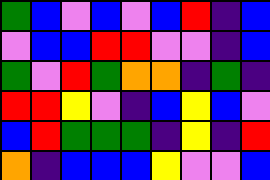[["green", "blue", "violet", "blue", "violet", "blue", "red", "indigo", "blue"], ["violet", "blue", "blue", "red", "red", "violet", "violet", "indigo", "blue"], ["green", "violet", "red", "green", "orange", "orange", "indigo", "green", "indigo"], ["red", "red", "yellow", "violet", "indigo", "blue", "yellow", "blue", "violet"], ["blue", "red", "green", "green", "green", "indigo", "yellow", "indigo", "red"], ["orange", "indigo", "blue", "blue", "blue", "yellow", "violet", "violet", "blue"]]